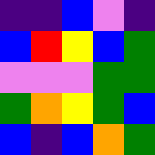[["indigo", "indigo", "blue", "violet", "indigo"], ["blue", "red", "yellow", "blue", "green"], ["violet", "violet", "violet", "green", "green"], ["green", "orange", "yellow", "green", "blue"], ["blue", "indigo", "blue", "orange", "green"]]